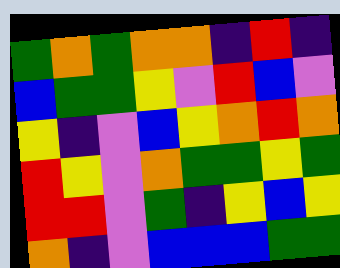[["green", "orange", "green", "orange", "orange", "indigo", "red", "indigo"], ["blue", "green", "green", "yellow", "violet", "red", "blue", "violet"], ["yellow", "indigo", "violet", "blue", "yellow", "orange", "red", "orange"], ["red", "yellow", "violet", "orange", "green", "green", "yellow", "green"], ["red", "red", "violet", "green", "indigo", "yellow", "blue", "yellow"], ["orange", "indigo", "violet", "blue", "blue", "blue", "green", "green"]]